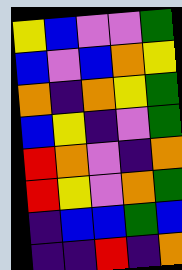[["yellow", "blue", "violet", "violet", "green"], ["blue", "violet", "blue", "orange", "yellow"], ["orange", "indigo", "orange", "yellow", "green"], ["blue", "yellow", "indigo", "violet", "green"], ["red", "orange", "violet", "indigo", "orange"], ["red", "yellow", "violet", "orange", "green"], ["indigo", "blue", "blue", "green", "blue"], ["indigo", "indigo", "red", "indigo", "orange"]]